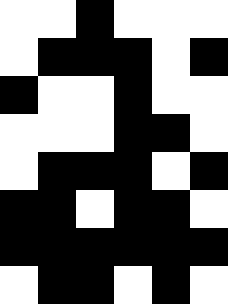[["white", "white", "black", "white", "white", "white"], ["white", "black", "black", "black", "white", "black"], ["black", "white", "white", "black", "white", "white"], ["white", "white", "white", "black", "black", "white"], ["white", "black", "black", "black", "white", "black"], ["black", "black", "white", "black", "black", "white"], ["black", "black", "black", "black", "black", "black"], ["white", "black", "black", "white", "black", "white"]]